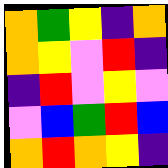[["orange", "green", "yellow", "indigo", "orange"], ["orange", "yellow", "violet", "red", "indigo"], ["indigo", "red", "violet", "yellow", "violet"], ["violet", "blue", "green", "red", "blue"], ["orange", "red", "orange", "yellow", "indigo"]]